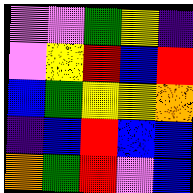[["violet", "violet", "green", "yellow", "indigo"], ["violet", "yellow", "red", "blue", "red"], ["blue", "green", "yellow", "yellow", "orange"], ["indigo", "blue", "red", "blue", "blue"], ["orange", "green", "red", "violet", "blue"]]